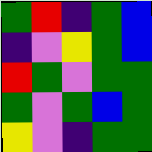[["green", "red", "indigo", "green", "blue"], ["indigo", "violet", "yellow", "green", "blue"], ["red", "green", "violet", "green", "green"], ["green", "violet", "green", "blue", "green"], ["yellow", "violet", "indigo", "green", "green"]]